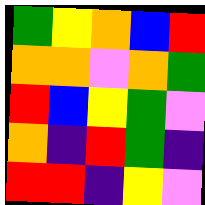[["green", "yellow", "orange", "blue", "red"], ["orange", "orange", "violet", "orange", "green"], ["red", "blue", "yellow", "green", "violet"], ["orange", "indigo", "red", "green", "indigo"], ["red", "red", "indigo", "yellow", "violet"]]